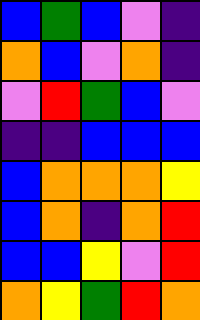[["blue", "green", "blue", "violet", "indigo"], ["orange", "blue", "violet", "orange", "indigo"], ["violet", "red", "green", "blue", "violet"], ["indigo", "indigo", "blue", "blue", "blue"], ["blue", "orange", "orange", "orange", "yellow"], ["blue", "orange", "indigo", "orange", "red"], ["blue", "blue", "yellow", "violet", "red"], ["orange", "yellow", "green", "red", "orange"]]